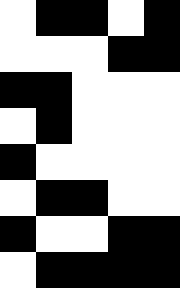[["white", "black", "black", "white", "black"], ["white", "white", "white", "black", "black"], ["black", "black", "white", "white", "white"], ["white", "black", "white", "white", "white"], ["black", "white", "white", "white", "white"], ["white", "black", "black", "white", "white"], ["black", "white", "white", "black", "black"], ["white", "black", "black", "black", "black"]]